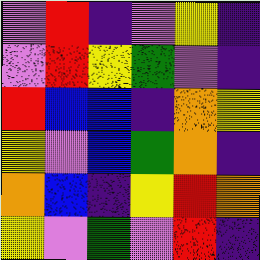[["violet", "red", "indigo", "violet", "yellow", "indigo"], ["violet", "red", "yellow", "green", "violet", "indigo"], ["red", "blue", "blue", "indigo", "orange", "yellow"], ["yellow", "violet", "blue", "green", "orange", "indigo"], ["orange", "blue", "indigo", "yellow", "red", "orange"], ["yellow", "violet", "green", "violet", "red", "indigo"]]